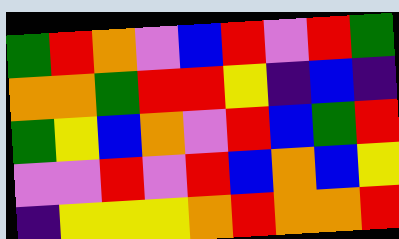[["green", "red", "orange", "violet", "blue", "red", "violet", "red", "green"], ["orange", "orange", "green", "red", "red", "yellow", "indigo", "blue", "indigo"], ["green", "yellow", "blue", "orange", "violet", "red", "blue", "green", "red"], ["violet", "violet", "red", "violet", "red", "blue", "orange", "blue", "yellow"], ["indigo", "yellow", "yellow", "yellow", "orange", "red", "orange", "orange", "red"]]